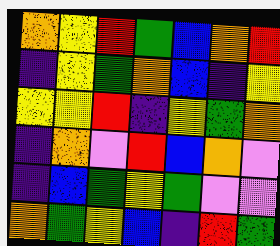[["orange", "yellow", "red", "green", "blue", "orange", "red"], ["indigo", "yellow", "green", "orange", "blue", "indigo", "yellow"], ["yellow", "yellow", "red", "indigo", "yellow", "green", "orange"], ["indigo", "orange", "violet", "red", "blue", "orange", "violet"], ["indigo", "blue", "green", "yellow", "green", "violet", "violet"], ["orange", "green", "yellow", "blue", "indigo", "red", "green"]]